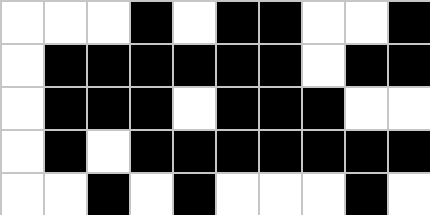[["white", "white", "white", "black", "white", "black", "black", "white", "white", "black"], ["white", "black", "black", "black", "black", "black", "black", "white", "black", "black"], ["white", "black", "black", "black", "white", "black", "black", "black", "white", "white"], ["white", "black", "white", "black", "black", "black", "black", "black", "black", "black"], ["white", "white", "black", "white", "black", "white", "white", "white", "black", "white"]]